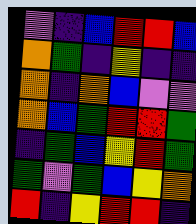[["violet", "indigo", "blue", "red", "red", "blue"], ["orange", "green", "indigo", "yellow", "indigo", "indigo"], ["orange", "indigo", "orange", "blue", "violet", "violet"], ["orange", "blue", "green", "red", "red", "green"], ["indigo", "green", "blue", "yellow", "red", "green"], ["green", "violet", "green", "blue", "yellow", "orange"], ["red", "indigo", "yellow", "red", "red", "indigo"]]